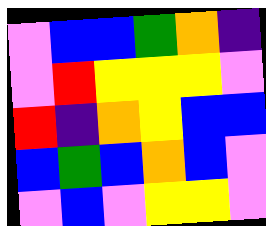[["violet", "blue", "blue", "green", "orange", "indigo"], ["violet", "red", "yellow", "yellow", "yellow", "violet"], ["red", "indigo", "orange", "yellow", "blue", "blue"], ["blue", "green", "blue", "orange", "blue", "violet"], ["violet", "blue", "violet", "yellow", "yellow", "violet"]]